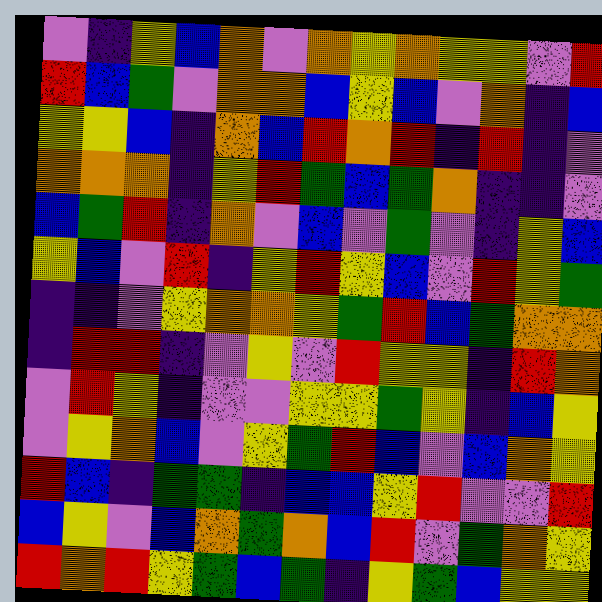[["violet", "indigo", "yellow", "blue", "orange", "violet", "orange", "yellow", "orange", "yellow", "yellow", "violet", "red"], ["red", "blue", "green", "violet", "orange", "orange", "blue", "yellow", "blue", "violet", "orange", "indigo", "blue"], ["yellow", "yellow", "blue", "indigo", "orange", "blue", "red", "orange", "red", "indigo", "red", "indigo", "violet"], ["orange", "orange", "orange", "indigo", "yellow", "red", "green", "blue", "green", "orange", "indigo", "indigo", "violet"], ["blue", "green", "red", "indigo", "orange", "violet", "blue", "violet", "green", "violet", "indigo", "yellow", "blue"], ["yellow", "blue", "violet", "red", "indigo", "yellow", "red", "yellow", "blue", "violet", "red", "yellow", "green"], ["indigo", "indigo", "violet", "yellow", "orange", "orange", "yellow", "green", "red", "blue", "green", "orange", "orange"], ["indigo", "red", "red", "indigo", "violet", "yellow", "violet", "red", "yellow", "yellow", "indigo", "red", "orange"], ["violet", "red", "yellow", "indigo", "violet", "violet", "yellow", "yellow", "green", "yellow", "indigo", "blue", "yellow"], ["violet", "yellow", "orange", "blue", "violet", "yellow", "green", "red", "blue", "violet", "blue", "orange", "yellow"], ["red", "blue", "indigo", "green", "green", "indigo", "blue", "blue", "yellow", "red", "violet", "violet", "red"], ["blue", "yellow", "violet", "blue", "orange", "green", "orange", "blue", "red", "violet", "green", "orange", "yellow"], ["red", "orange", "red", "yellow", "green", "blue", "green", "indigo", "yellow", "green", "blue", "yellow", "yellow"]]